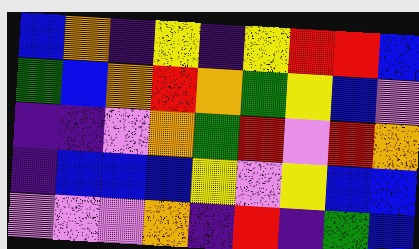[["blue", "orange", "indigo", "yellow", "indigo", "yellow", "red", "red", "blue"], ["green", "blue", "orange", "red", "orange", "green", "yellow", "blue", "violet"], ["indigo", "indigo", "violet", "orange", "green", "red", "violet", "red", "orange"], ["indigo", "blue", "blue", "blue", "yellow", "violet", "yellow", "blue", "blue"], ["violet", "violet", "violet", "orange", "indigo", "red", "indigo", "green", "blue"]]